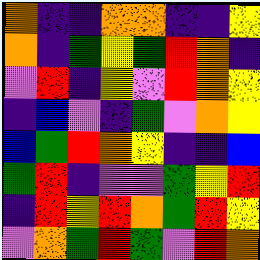[["orange", "indigo", "indigo", "orange", "orange", "indigo", "indigo", "yellow"], ["orange", "indigo", "green", "yellow", "green", "red", "orange", "indigo"], ["violet", "red", "indigo", "yellow", "violet", "red", "orange", "yellow"], ["indigo", "blue", "violet", "indigo", "green", "violet", "orange", "yellow"], ["blue", "green", "red", "orange", "yellow", "indigo", "indigo", "blue"], ["green", "red", "indigo", "violet", "violet", "green", "yellow", "red"], ["indigo", "red", "yellow", "red", "orange", "green", "red", "yellow"], ["violet", "orange", "green", "red", "green", "violet", "red", "orange"]]